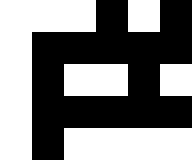[["white", "white", "white", "black", "white", "black"], ["white", "black", "black", "black", "black", "black"], ["white", "black", "white", "white", "black", "white"], ["white", "black", "black", "black", "black", "black"], ["white", "black", "white", "white", "white", "white"]]